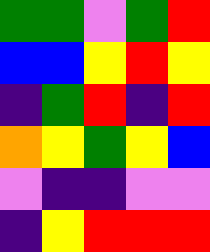[["green", "green", "violet", "green", "red"], ["blue", "blue", "yellow", "red", "yellow"], ["indigo", "green", "red", "indigo", "red"], ["orange", "yellow", "green", "yellow", "blue"], ["violet", "indigo", "indigo", "violet", "violet"], ["indigo", "yellow", "red", "red", "red"]]